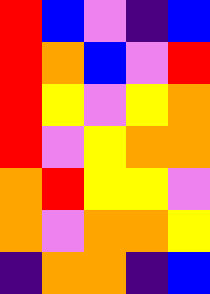[["red", "blue", "violet", "indigo", "blue"], ["red", "orange", "blue", "violet", "red"], ["red", "yellow", "violet", "yellow", "orange"], ["red", "violet", "yellow", "orange", "orange"], ["orange", "red", "yellow", "yellow", "violet"], ["orange", "violet", "orange", "orange", "yellow"], ["indigo", "orange", "orange", "indigo", "blue"]]